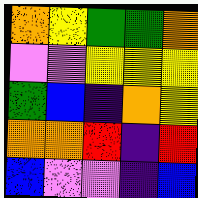[["orange", "yellow", "green", "green", "orange"], ["violet", "violet", "yellow", "yellow", "yellow"], ["green", "blue", "indigo", "orange", "yellow"], ["orange", "orange", "red", "indigo", "red"], ["blue", "violet", "violet", "indigo", "blue"]]